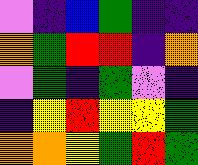[["violet", "indigo", "blue", "green", "indigo", "indigo"], ["orange", "green", "red", "red", "indigo", "orange"], ["violet", "green", "indigo", "green", "violet", "indigo"], ["indigo", "yellow", "red", "yellow", "yellow", "green"], ["orange", "orange", "yellow", "green", "red", "green"]]